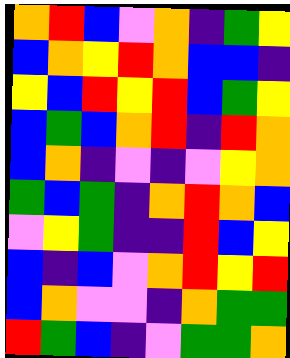[["orange", "red", "blue", "violet", "orange", "indigo", "green", "yellow"], ["blue", "orange", "yellow", "red", "orange", "blue", "blue", "indigo"], ["yellow", "blue", "red", "yellow", "red", "blue", "green", "yellow"], ["blue", "green", "blue", "orange", "red", "indigo", "red", "orange"], ["blue", "orange", "indigo", "violet", "indigo", "violet", "yellow", "orange"], ["green", "blue", "green", "indigo", "orange", "red", "orange", "blue"], ["violet", "yellow", "green", "indigo", "indigo", "red", "blue", "yellow"], ["blue", "indigo", "blue", "violet", "orange", "red", "yellow", "red"], ["blue", "orange", "violet", "violet", "indigo", "orange", "green", "green"], ["red", "green", "blue", "indigo", "violet", "green", "green", "orange"]]